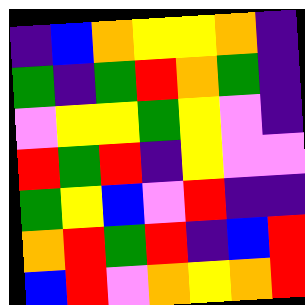[["indigo", "blue", "orange", "yellow", "yellow", "orange", "indigo"], ["green", "indigo", "green", "red", "orange", "green", "indigo"], ["violet", "yellow", "yellow", "green", "yellow", "violet", "indigo"], ["red", "green", "red", "indigo", "yellow", "violet", "violet"], ["green", "yellow", "blue", "violet", "red", "indigo", "indigo"], ["orange", "red", "green", "red", "indigo", "blue", "red"], ["blue", "red", "violet", "orange", "yellow", "orange", "red"]]